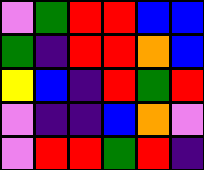[["violet", "green", "red", "red", "blue", "blue"], ["green", "indigo", "red", "red", "orange", "blue"], ["yellow", "blue", "indigo", "red", "green", "red"], ["violet", "indigo", "indigo", "blue", "orange", "violet"], ["violet", "red", "red", "green", "red", "indigo"]]